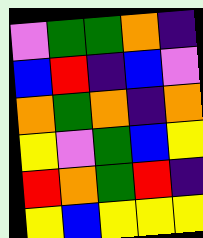[["violet", "green", "green", "orange", "indigo"], ["blue", "red", "indigo", "blue", "violet"], ["orange", "green", "orange", "indigo", "orange"], ["yellow", "violet", "green", "blue", "yellow"], ["red", "orange", "green", "red", "indigo"], ["yellow", "blue", "yellow", "yellow", "yellow"]]